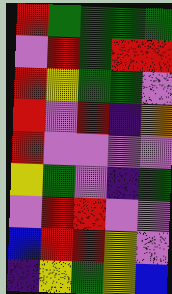[["red", "green", "green", "green", "green"], ["violet", "red", "green", "red", "red"], ["red", "yellow", "green", "green", "violet"], ["red", "violet", "red", "indigo", "orange"], ["red", "violet", "violet", "violet", "violet"], ["yellow", "green", "violet", "indigo", "green"], ["violet", "red", "red", "violet", "violet"], ["blue", "red", "red", "yellow", "violet"], ["indigo", "yellow", "green", "yellow", "blue"]]